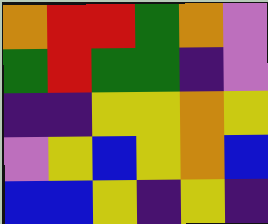[["orange", "red", "red", "green", "orange", "violet"], ["green", "red", "green", "green", "indigo", "violet"], ["indigo", "indigo", "yellow", "yellow", "orange", "yellow"], ["violet", "yellow", "blue", "yellow", "orange", "blue"], ["blue", "blue", "yellow", "indigo", "yellow", "indigo"]]